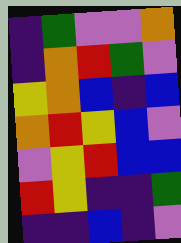[["indigo", "green", "violet", "violet", "orange"], ["indigo", "orange", "red", "green", "violet"], ["yellow", "orange", "blue", "indigo", "blue"], ["orange", "red", "yellow", "blue", "violet"], ["violet", "yellow", "red", "blue", "blue"], ["red", "yellow", "indigo", "indigo", "green"], ["indigo", "indigo", "blue", "indigo", "violet"]]